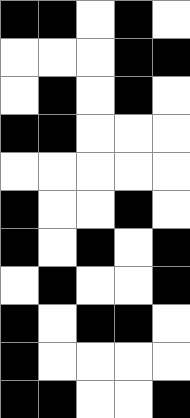[["black", "black", "white", "black", "white"], ["white", "white", "white", "black", "black"], ["white", "black", "white", "black", "white"], ["black", "black", "white", "white", "white"], ["white", "white", "white", "white", "white"], ["black", "white", "white", "black", "white"], ["black", "white", "black", "white", "black"], ["white", "black", "white", "white", "black"], ["black", "white", "black", "black", "white"], ["black", "white", "white", "white", "white"], ["black", "black", "white", "white", "black"]]